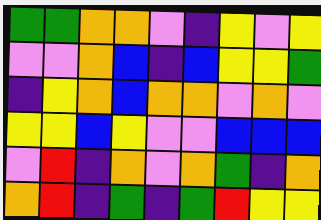[["green", "green", "orange", "orange", "violet", "indigo", "yellow", "violet", "yellow"], ["violet", "violet", "orange", "blue", "indigo", "blue", "yellow", "yellow", "green"], ["indigo", "yellow", "orange", "blue", "orange", "orange", "violet", "orange", "violet"], ["yellow", "yellow", "blue", "yellow", "violet", "violet", "blue", "blue", "blue"], ["violet", "red", "indigo", "orange", "violet", "orange", "green", "indigo", "orange"], ["orange", "red", "indigo", "green", "indigo", "green", "red", "yellow", "yellow"]]